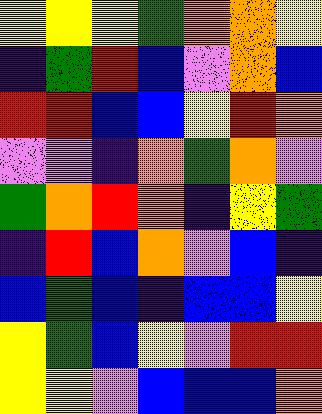[["yellow", "yellow", "yellow", "green", "orange", "orange", "yellow"], ["indigo", "green", "red", "blue", "violet", "orange", "blue"], ["red", "red", "blue", "blue", "yellow", "red", "orange"], ["violet", "violet", "indigo", "orange", "green", "orange", "violet"], ["green", "orange", "red", "orange", "indigo", "yellow", "green"], ["indigo", "red", "blue", "orange", "violet", "blue", "indigo"], ["blue", "green", "blue", "indigo", "blue", "blue", "yellow"], ["yellow", "green", "blue", "yellow", "violet", "red", "red"], ["yellow", "yellow", "violet", "blue", "blue", "blue", "orange"]]